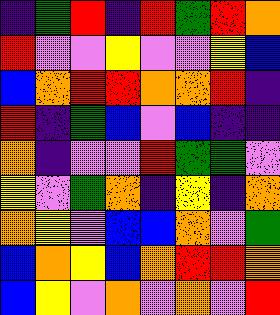[["indigo", "green", "red", "indigo", "red", "green", "red", "orange"], ["red", "violet", "violet", "yellow", "violet", "violet", "yellow", "blue"], ["blue", "orange", "red", "red", "orange", "orange", "red", "indigo"], ["red", "indigo", "green", "blue", "violet", "blue", "indigo", "indigo"], ["orange", "indigo", "violet", "violet", "red", "green", "green", "violet"], ["yellow", "violet", "green", "orange", "indigo", "yellow", "indigo", "orange"], ["orange", "yellow", "violet", "blue", "blue", "orange", "violet", "green"], ["blue", "orange", "yellow", "blue", "orange", "red", "red", "orange"], ["blue", "yellow", "violet", "orange", "violet", "orange", "violet", "red"]]